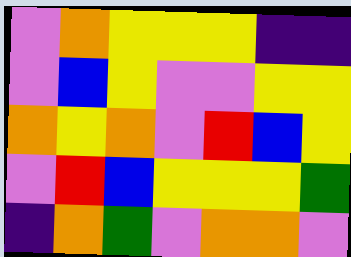[["violet", "orange", "yellow", "yellow", "yellow", "indigo", "indigo"], ["violet", "blue", "yellow", "violet", "violet", "yellow", "yellow"], ["orange", "yellow", "orange", "violet", "red", "blue", "yellow"], ["violet", "red", "blue", "yellow", "yellow", "yellow", "green"], ["indigo", "orange", "green", "violet", "orange", "orange", "violet"]]